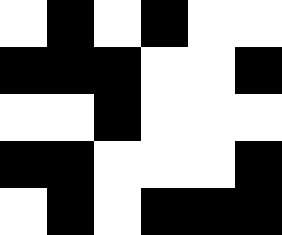[["white", "black", "white", "black", "white", "white"], ["black", "black", "black", "white", "white", "black"], ["white", "white", "black", "white", "white", "white"], ["black", "black", "white", "white", "white", "black"], ["white", "black", "white", "black", "black", "black"]]